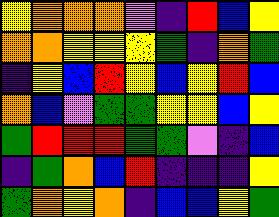[["yellow", "orange", "orange", "orange", "violet", "indigo", "red", "blue", "yellow"], ["orange", "orange", "yellow", "yellow", "yellow", "green", "indigo", "orange", "green"], ["indigo", "yellow", "blue", "red", "yellow", "blue", "yellow", "red", "blue"], ["orange", "blue", "violet", "green", "green", "yellow", "yellow", "blue", "yellow"], ["green", "red", "red", "red", "green", "green", "violet", "indigo", "blue"], ["indigo", "green", "orange", "blue", "red", "indigo", "indigo", "indigo", "yellow"], ["green", "orange", "yellow", "orange", "indigo", "blue", "blue", "yellow", "green"]]